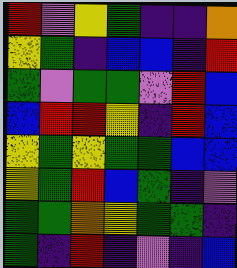[["red", "violet", "yellow", "green", "indigo", "indigo", "orange"], ["yellow", "green", "indigo", "blue", "blue", "indigo", "red"], ["green", "violet", "green", "green", "violet", "red", "blue"], ["blue", "red", "red", "yellow", "indigo", "red", "blue"], ["yellow", "green", "yellow", "green", "green", "blue", "blue"], ["yellow", "green", "red", "blue", "green", "indigo", "violet"], ["green", "green", "orange", "yellow", "green", "green", "indigo"], ["green", "indigo", "red", "indigo", "violet", "indigo", "blue"]]